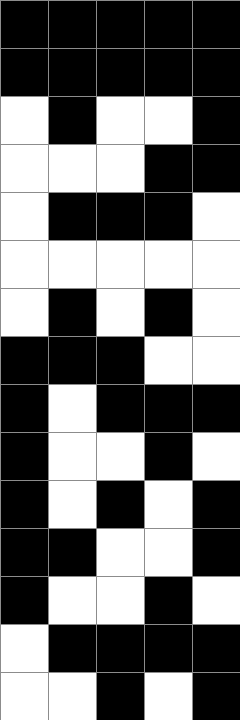[["black", "black", "black", "black", "black"], ["black", "black", "black", "black", "black"], ["white", "black", "white", "white", "black"], ["white", "white", "white", "black", "black"], ["white", "black", "black", "black", "white"], ["white", "white", "white", "white", "white"], ["white", "black", "white", "black", "white"], ["black", "black", "black", "white", "white"], ["black", "white", "black", "black", "black"], ["black", "white", "white", "black", "white"], ["black", "white", "black", "white", "black"], ["black", "black", "white", "white", "black"], ["black", "white", "white", "black", "white"], ["white", "black", "black", "black", "black"], ["white", "white", "black", "white", "black"]]